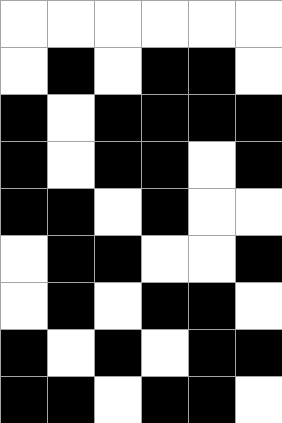[["white", "white", "white", "white", "white", "white"], ["white", "black", "white", "black", "black", "white"], ["black", "white", "black", "black", "black", "black"], ["black", "white", "black", "black", "white", "black"], ["black", "black", "white", "black", "white", "white"], ["white", "black", "black", "white", "white", "black"], ["white", "black", "white", "black", "black", "white"], ["black", "white", "black", "white", "black", "black"], ["black", "black", "white", "black", "black", "white"]]